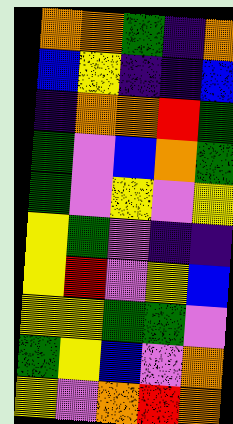[["orange", "orange", "green", "indigo", "orange"], ["blue", "yellow", "indigo", "indigo", "blue"], ["indigo", "orange", "orange", "red", "green"], ["green", "violet", "blue", "orange", "green"], ["green", "violet", "yellow", "violet", "yellow"], ["yellow", "green", "violet", "indigo", "indigo"], ["yellow", "red", "violet", "yellow", "blue"], ["yellow", "yellow", "green", "green", "violet"], ["green", "yellow", "blue", "violet", "orange"], ["yellow", "violet", "orange", "red", "orange"]]